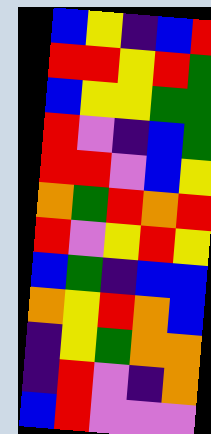[["blue", "yellow", "indigo", "blue", "red"], ["red", "red", "yellow", "red", "green"], ["blue", "yellow", "yellow", "green", "green"], ["red", "violet", "indigo", "blue", "green"], ["red", "red", "violet", "blue", "yellow"], ["orange", "green", "red", "orange", "red"], ["red", "violet", "yellow", "red", "yellow"], ["blue", "green", "indigo", "blue", "blue"], ["orange", "yellow", "red", "orange", "blue"], ["indigo", "yellow", "green", "orange", "orange"], ["indigo", "red", "violet", "indigo", "orange"], ["blue", "red", "violet", "violet", "violet"]]